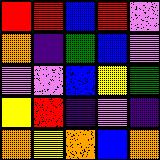[["red", "red", "blue", "red", "violet"], ["orange", "indigo", "green", "blue", "violet"], ["violet", "violet", "blue", "yellow", "green"], ["yellow", "red", "indigo", "violet", "indigo"], ["orange", "yellow", "orange", "blue", "orange"]]